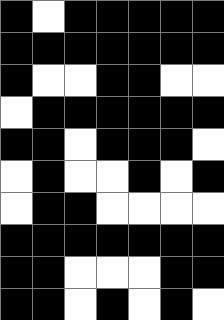[["black", "white", "black", "black", "black", "black", "black"], ["black", "black", "black", "black", "black", "black", "black"], ["black", "white", "white", "black", "black", "white", "white"], ["white", "black", "black", "black", "black", "black", "black"], ["black", "black", "white", "black", "black", "black", "white"], ["white", "black", "white", "white", "black", "white", "black"], ["white", "black", "black", "white", "white", "white", "white"], ["black", "black", "black", "black", "black", "black", "black"], ["black", "black", "white", "white", "white", "black", "black"], ["black", "black", "white", "black", "white", "black", "white"]]